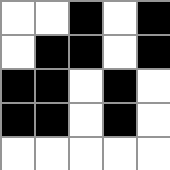[["white", "white", "black", "white", "black"], ["white", "black", "black", "white", "black"], ["black", "black", "white", "black", "white"], ["black", "black", "white", "black", "white"], ["white", "white", "white", "white", "white"]]